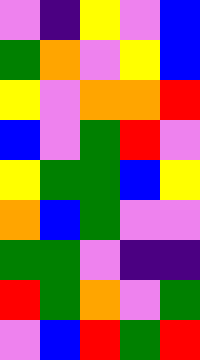[["violet", "indigo", "yellow", "violet", "blue"], ["green", "orange", "violet", "yellow", "blue"], ["yellow", "violet", "orange", "orange", "red"], ["blue", "violet", "green", "red", "violet"], ["yellow", "green", "green", "blue", "yellow"], ["orange", "blue", "green", "violet", "violet"], ["green", "green", "violet", "indigo", "indigo"], ["red", "green", "orange", "violet", "green"], ["violet", "blue", "red", "green", "red"]]